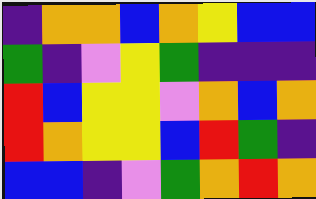[["indigo", "orange", "orange", "blue", "orange", "yellow", "blue", "blue"], ["green", "indigo", "violet", "yellow", "green", "indigo", "indigo", "indigo"], ["red", "blue", "yellow", "yellow", "violet", "orange", "blue", "orange"], ["red", "orange", "yellow", "yellow", "blue", "red", "green", "indigo"], ["blue", "blue", "indigo", "violet", "green", "orange", "red", "orange"]]